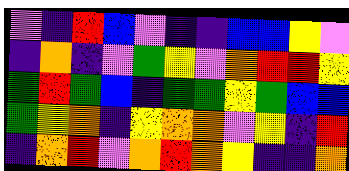[["violet", "indigo", "red", "blue", "violet", "indigo", "indigo", "blue", "blue", "yellow", "violet"], ["indigo", "orange", "indigo", "violet", "green", "yellow", "violet", "orange", "red", "red", "yellow"], ["green", "red", "green", "blue", "indigo", "green", "green", "yellow", "green", "blue", "blue"], ["green", "yellow", "orange", "indigo", "yellow", "orange", "orange", "violet", "yellow", "indigo", "red"], ["indigo", "orange", "red", "violet", "orange", "red", "orange", "yellow", "indigo", "indigo", "orange"]]